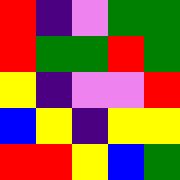[["red", "indigo", "violet", "green", "green"], ["red", "green", "green", "red", "green"], ["yellow", "indigo", "violet", "violet", "red"], ["blue", "yellow", "indigo", "yellow", "yellow"], ["red", "red", "yellow", "blue", "green"]]